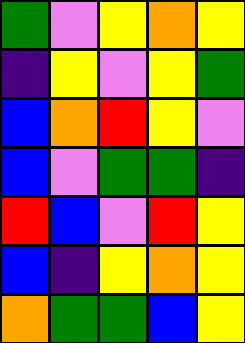[["green", "violet", "yellow", "orange", "yellow"], ["indigo", "yellow", "violet", "yellow", "green"], ["blue", "orange", "red", "yellow", "violet"], ["blue", "violet", "green", "green", "indigo"], ["red", "blue", "violet", "red", "yellow"], ["blue", "indigo", "yellow", "orange", "yellow"], ["orange", "green", "green", "blue", "yellow"]]